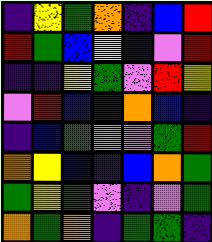[["indigo", "yellow", "green", "orange", "indigo", "blue", "red"], ["red", "green", "blue", "yellow", "indigo", "violet", "red"], ["indigo", "indigo", "yellow", "green", "violet", "red", "yellow"], ["violet", "red", "blue", "indigo", "orange", "blue", "indigo"], ["indigo", "blue", "green", "orange", "violet", "green", "red"], ["orange", "yellow", "blue", "indigo", "blue", "orange", "green"], ["green", "yellow", "green", "violet", "indigo", "violet", "green"], ["orange", "green", "orange", "indigo", "green", "green", "indigo"]]